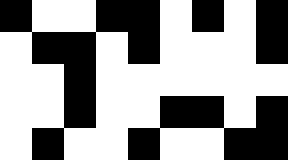[["black", "white", "white", "black", "black", "white", "black", "white", "black"], ["white", "black", "black", "white", "black", "white", "white", "white", "black"], ["white", "white", "black", "white", "white", "white", "white", "white", "white"], ["white", "white", "black", "white", "white", "black", "black", "white", "black"], ["white", "black", "white", "white", "black", "white", "white", "black", "black"]]